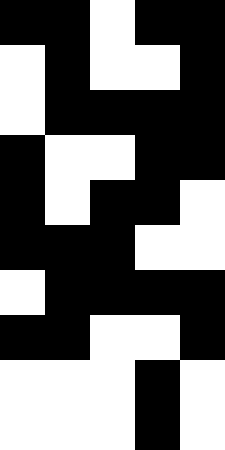[["black", "black", "white", "black", "black"], ["white", "black", "white", "white", "black"], ["white", "black", "black", "black", "black"], ["black", "white", "white", "black", "black"], ["black", "white", "black", "black", "white"], ["black", "black", "black", "white", "white"], ["white", "black", "black", "black", "black"], ["black", "black", "white", "white", "black"], ["white", "white", "white", "black", "white"], ["white", "white", "white", "black", "white"]]